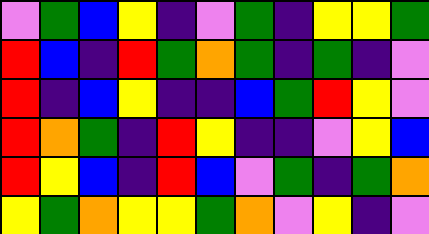[["violet", "green", "blue", "yellow", "indigo", "violet", "green", "indigo", "yellow", "yellow", "green"], ["red", "blue", "indigo", "red", "green", "orange", "green", "indigo", "green", "indigo", "violet"], ["red", "indigo", "blue", "yellow", "indigo", "indigo", "blue", "green", "red", "yellow", "violet"], ["red", "orange", "green", "indigo", "red", "yellow", "indigo", "indigo", "violet", "yellow", "blue"], ["red", "yellow", "blue", "indigo", "red", "blue", "violet", "green", "indigo", "green", "orange"], ["yellow", "green", "orange", "yellow", "yellow", "green", "orange", "violet", "yellow", "indigo", "violet"]]